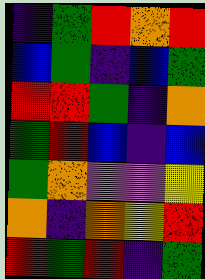[["indigo", "green", "red", "orange", "red"], ["blue", "green", "indigo", "blue", "green"], ["red", "red", "green", "indigo", "orange"], ["green", "red", "blue", "indigo", "blue"], ["green", "orange", "violet", "violet", "yellow"], ["orange", "indigo", "orange", "yellow", "red"], ["red", "green", "red", "indigo", "green"]]